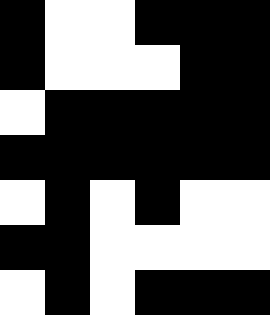[["black", "white", "white", "black", "black", "black"], ["black", "white", "white", "white", "black", "black"], ["white", "black", "black", "black", "black", "black"], ["black", "black", "black", "black", "black", "black"], ["white", "black", "white", "black", "white", "white"], ["black", "black", "white", "white", "white", "white"], ["white", "black", "white", "black", "black", "black"]]